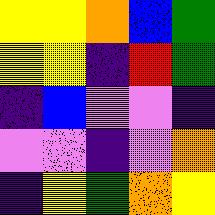[["yellow", "yellow", "orange", "blue", "green"], ["yellow", "yellow", "indigo", "red", "green"], ["indigo", "blue", "violet", "violet", "indigo"], ["violet", "violet", "indigo", "violet", "orange"], ["indigo", "yellow", "green", "orange", "yellow"]]